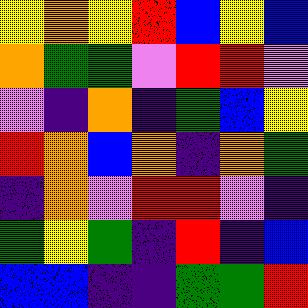[["yellow", "orange", "yellow", "red", "blue", "yellow", "blue"], ["orange", "green", "green", "violet", "red", "red", "violet"], ["violet", "indigo", "orange", "indigo", "green", "blue", "yellow"], ["red", "orange", "blue", "orange", "indigo", "orange", "green"], ["indigo", "orange", "violet", "red", "red", "violet", "indigo"], ["green", "yellow", "green", "indigo", "red", "indigo", "blue"], ["blue", "blue", "indigo", "indigo", "green", "green", "red"]]